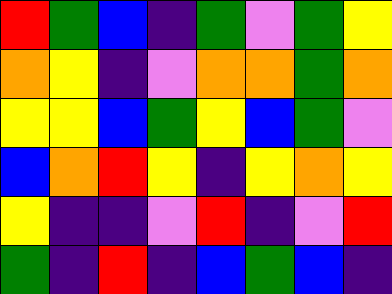[["red", "green", "blue", "indigo", "green", "violet", "green", "yellow"], ["orange", "yellow", "indigo", "violet", "orange", "orange", "green", "orange"], ["yellow", "yellow", "blue", "green", "yellow", "blue", "green", "violet"], ["blue", "orange", "red", "yellow", "indigo", "yellow", "orange", "yellow"], ["yellow", "indigo", "indigo", "violet", "red", "indigo", "violet", "red"], ["green", "indigo", "red", "indigo", "blue", "green", "blue", "indigo"]]